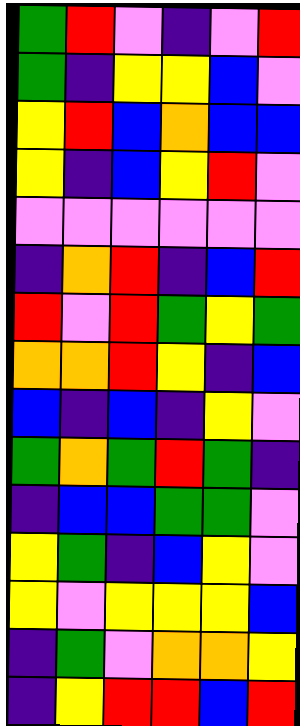[["green", "red", "violet", "indigo", "violet", "red"], ["green", "indigo", "yellow", "yellow", "blue", "violet"], ["yellow", "red", "blue", "orange", "blue", "blue"], ["yellow", "indigo", "blue", "yellow", "red", "violet"], ["violet", "violet", "violet", "violet", "violet", "violet"], ["indigo", "orange", "red", "indigo", "blue", "red"], ["red", "violet", "red", "green", "yellow", "green"], ["orange", "orange", "red", "yellow", "indigo", "blue"], ["blue", "indigo", "blue", "indigo", "yellow", "violet"], ["green", "orange", "green", "red", "green", "indigo"], ["indigo", "blue", "blue", "green", "green", "violet"], ["yellow", "green", "indigo", "blue", "yellow", "violet"], ["yellow", "violet", "yellow", "yellow", "yellow", "blue"], ["indigo", "green", "violet", "orange", "orange", "yellow"], ["indigo", "yellow", "red", "red", "blue", "red"]]